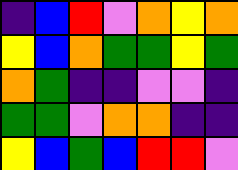[["indigo", "blue", "red", "violet", "orange", "yellow", "orange"], ["yellow", "blue", "orange", "green", "green", "yellow", "green"], ["orange", "green", "indigo", "indigo", "violet", "violet", "indigo"], ["green", "green", "violet", "orange", "orange", "indigo", "indigo"], ["yellow", "blue", "green", "blue", "red", "red", "violet"]]